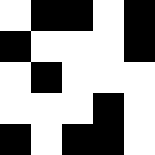[["white", "black", "black", "white", "black"], ["black", "white", "white", "white", "black"], ["white", "black", "white", "white", "white"], ["white", "white", "white", "black", "white"], ["black", "white", "black", "black", "white"]]